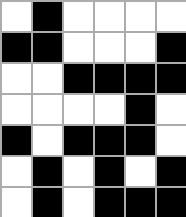[["white", "black", "white", "white", "white", "white"], ["black", "black", "white", "white", "white", "black"], ["white", "white", "black", "black", "black", "black"], ["white", "white", "white", "white", "black", "white"], ["black", "white", "black", "black", "black", "white"], ["white", "black", "white", "black", "white", "black"], ["white", "black", "white", "black", "black", "black"]]